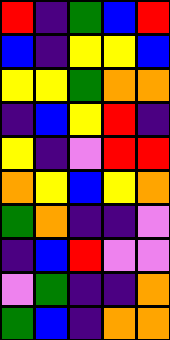[["red", "indigo", "green", "blue", "red"], ["blue", "indigo", "yellow", "yellow", "blue"], ["yellow", "yellow", "green", "orange", "orange"], ["indigo", "blue", "yellow", "red", "indigo"], ["yellow", "indigo", "violet", "red", "red"], ["orange", "yellow", "blue", "yellow", "orange"], ["green", "orange", "indigo", "indigo", "violet"], ["indigo", "blue", "red", "violet", "violet"], ["violet", "green", "indigo", "indigo", "orange"], ["green", "blue", "indigo", "orange", "orange"]]